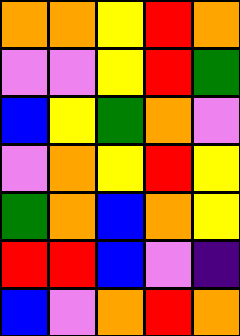[["orange", "orange", "yellow", "red", "orange"], ["violet", "violet", "yellow", "red", "green"], ["blue", "yellow", "green", "orange", "violet"], ["violet", "orange", "yellow", "red", "yellow"], ["green", "orange", "blue", "orange", "yellow"], ["red", "red", "blue", "violet", "indigo"], ["blue", "violet", "orange", "red", "orange"]]